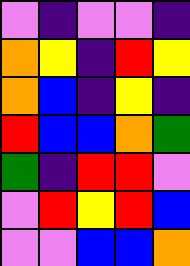[["violet", "indigo", "violet", "violet", "indigo"], ["orange", "yellow", "indigo", "red", "yellow"], ["orange", "blue", "indigo", "yellow", "indigo"], ["red", "blue", "blue", "orange", "green"], ["green", "indigo", "red", "red", "violet"], ["violet", "red", "yellow", "red", "blue"], ["violet", "violet", "blue", "blue", "orange"]]